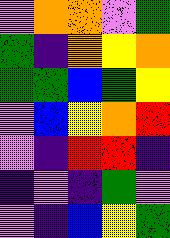[["violet", "orange", "orange", "violet", "green"], ["green", "indigo", "orange", "yellow", "orange"], ["green", "green", "blue", "green", "yellow"], ["violet", "blue", "yellow", "orange", "red"], ["violet", "indigo", "red", "red", "indigo"], ["indigo", "violet", "indigo", "green", "violet"], ["violet", "indigo", "blue", "yellow", "green"]]